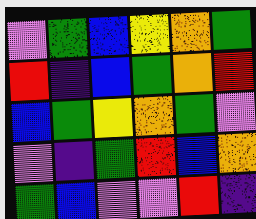[["violet", "green", "blue", "yellow", "orange", "green"], ["red", "indigo", "blue", "green", "orange", "red"], ["blue", "green", "yellow", "orange", "green", "violet"], ["violet", "indigo", "green", "red", "blue", "orange"], ["green", "blue", "violet", "violet", "red", "indigo"]]